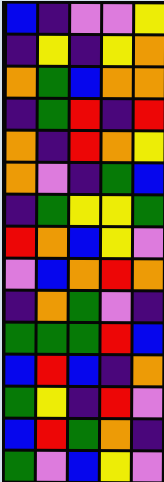[["blue", "indigo", "violet", "violet", "yellow"], ["indigo", "yellow", "indigo", "yellow", "orange"], ["orange", "green", "blue", "orange", "orange"], ["indigo", "green", "red", "indigo", "red"], ["orange", "indigo", "red", "orange", "yellow"], ["orange", "violet", "indigo", "green", "blue"], ["indigo", "green", "yellow", "yellow", "green"], ["red", "orange", "blue", "yellow", "violet"], ["violet", "blue", "orange", "red", "orange"], ["indigo", "orange", "green", "violet", "indigo"], ["green", "green", "green", "red", "blue"], ["blue", "red", "blue", "indigo", "orange"], ["green", "yellow", "indigo", "red", "violet"], ["blue", "red", "green", "orange", "indigo"], ["green", "violet", "blue", "yellow", "violet"]]